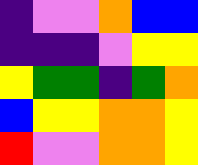[["indigo", "violet", "violet", "orange", "blue", "blue"], ["indigo", "indigo", "indigo", "violet", "yellow", "yellow"], ["yellow", "green", "green", "indigo", "green", "orange"], ["blue", "yellow", "yellow", "orange", "orange", "yellow"], ["red", "violet", "violet", "orange", "orange", "yellow"]]